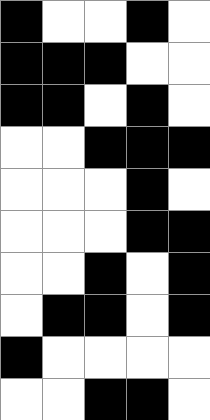[["black", "white", "white", "black", "white"], ["black", "black", "black", "white", "white"], ["black", "black", "white", "black", "white"], ["white", "white", "black", "black", "black"], ["white", "white", "white", "black", "white"], ["white", "white", "white", "black", "black"], ["white", "white", "black", "white", "black"], ["white", "black", "black", "white", "black"], ["black", "white", "white", "white", "white"], ["white", "white", "black", "black", "white"]]